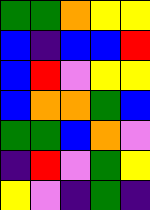[["green", "green", "orange", "yellow", "yellow"], ["blue", "indigo", "blue", "blue", "red"], ["blue", "red", "violet", "yellow", "yellow"], ["blue", "orange", "orange", "green", "blue"], ["green", "green", "blue", "orange", "violet"], ["indigo", "red", "violet", "green", "yellow"], ["yellow", "violet", "indigo", "green", "indigo"]]